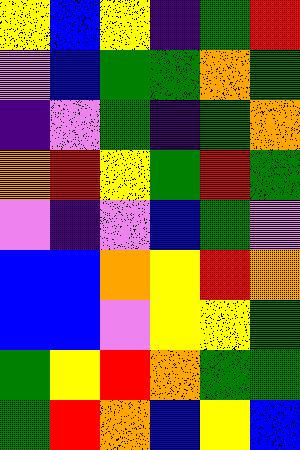[["yellow", "blue", "yellow", "indigo", "green", "red"], ["violet", "blue", "green", "green", "orange", "green"], ["indigo", "violet", "green", "indigo", "green", "orange"], ["orange", "red", "yellow", "green", "red", "green"], ["violet", "indigo", "violet", "blue", "green", "violet"], ["blue", "blue", "orange", "yellow", "red", "orange"], ["blue", "blue", "violet", "yellow", "yellow", "green"], ["green", "yellow", "red", "orange", "green", "green"], ["green", "red", "orange", "blue", "yellow", "blue"]]